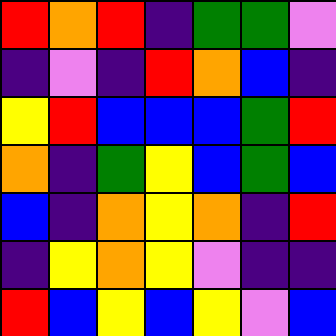[["red", "orange", "red", "indigo", "green", "green", "violet"], ["indigo", "violet", "indigo", "red", "orange", "blue", "indigo"], ["yellow", "red", "blue", "blue", "blue", "green", "red"], ["orange", "indigo", "green", "yellow", "blue", "green", "blue"], ["blue", "indigo", "orange", "yellow", "orange", "indigo", "red"], ["indigo", "yellow", "orange", "yellow", "violet", "indigo", "indigo"], ["red", "blue", "yellow", "blue", "yellow", "violet", "blue"]]